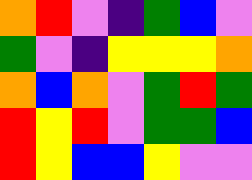[["orange", "red", "violet", "indigo", "green", "blue", "violet"], ["green", "violet", "indigo", "yellow", "yellow", "yellow", "orange"], ["orange", "blue", "orange", "violet", "green", "red", "green"], ["red", "yellow", "red", "violet", "green", "green", "blue"], ["red", "yellow", "blue", "blue", "yellow", "violet", "violet"]]